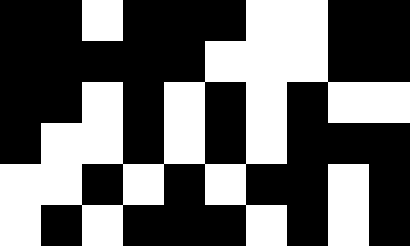[["black", "black", "white", "black", "black", "black", "white", "white", "black", "black"], ["black", "black", "black", "black", "black", "white", "white", "white", "black", "black"], ["black", "black", "white", "black", "white", "black", "white", "black", "white", "white"], ["black", "white", "white", "black", "white", "black", "white", "black", "black", "black"], ["white", "white", "black", "white", "black", "white", "black", "black", "white", "black"], ["white", "black", "white", "black", "black", "black", "white", "black", "white", "black"]]